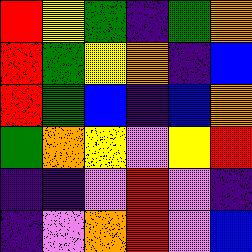[["red", "yellow", "green", "indigo", "green", "orange"], ["red", "green", "yellow", "orange", "indigo", "blue"], ["red", "green", "blue", "indigo", "blue", "orange"], ["green", "orange", "yellow", "violet", "yellow", "red"], ["indigo", "indigo", "violet", "red", "violet", "indigo"], ["indigo", "violet", "orange", "red", "violet", "blue"]]